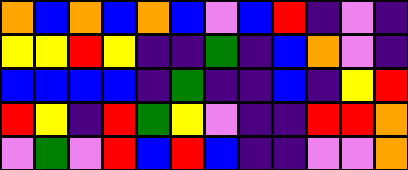[["orange", "blue", "orange", "blue", "orange", "blue", "violet", "blue", "red", "indigo", "violet", "indigo"], ["yellow", "yellow", "red", "yellow", "indigo", "indigo", "green", "indigo", "blue", "orange", "violet", "indigo"], ["blue", "blue", "blue", "blue", "indigo", "green", "indigo", "indigo", "blue", "indigo", "yellow", "red"], ["red", "yellow", "indigo", "red", "green", "yellow", "violet", "indigo", "indigo", "red", "red", "orange"], ["violet", "green", "violet", "red", "blue", "red", "blue", "indigo", "indigo", "violet", "violet", "orange"]]